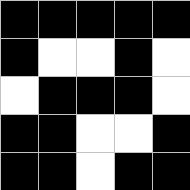[["black", "black", "black", "black", "black"], ["black", "white", "white", "black", "white"], ["white", "black", "black", "black", "white"], ["black", "black", "white", "white", "black"], ["black", "black", "white", "black", "black"]]